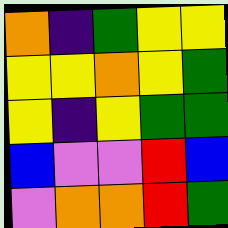[["orange", "indigo", "green", "yellow", "yellow"], ["yellow", "yellow", "orange", "yellow", "green"], ["yellow", "indigo", "yellow", "green", "green"], ["blue", "violet", "violet", "red", "blue"], ["violet", "orange", "orange", "red", "green"]]